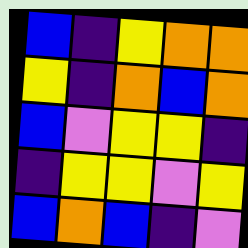[["blue", "indigo", "yellow", "orange", "orange"], ["yellow", "indigo", "orange", "blue", "orange"], ["blue", "violet", "yellow", "yellow", "indigo"], ["indigo", "yellow", "yellow", "violet", "yellow"], ["blue", "orange", "blue", "indigo", "violet"]]